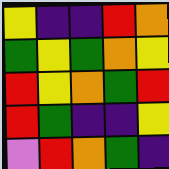[["yellow", "indigo", "indigo", "red", "orange"], ["green", "yellow", "green", "orange", "yellow"], ["red", "yellow", "orange", "green", "red"], ["red", "green", "indigo", "indigo", "yellow"], ["violet", "red", "orange", "green", "indigo"]]